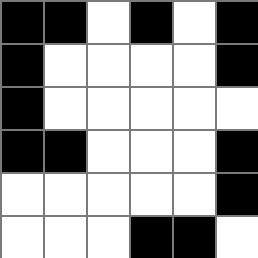[["black", "black", "white", "black", "white", "black"], ["black", "white", "white", "white", "white", "black"], ["black", "white", "white", "white", "white", "white"], ["black", "black", "white", "white", "white", "black"], ["white", "white", "white", "white", "white", "black"], ["white", "white", "white", "black", "black", "white"]]